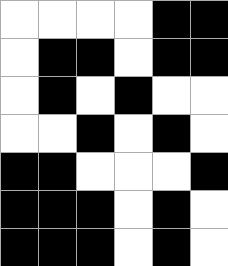[["white", "white", "white", "white", "black", "black"], ["white", "black", "black", "white", "black", "black"], ["white", "black", "white", "black", "white", "white"], ["white", "white", "black", "white", "black", "white"], ["black", "black", "white", "white", "white", "black"], ["black", "black", "black", "white", "black", "white"], ["black", "black", "black", "white", "black", "white"]]